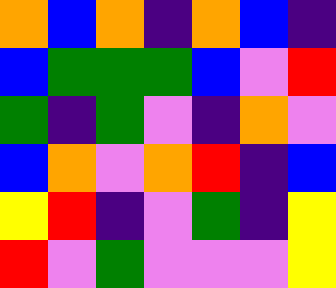[["orange", "blue", "orange", "indigo", "orange", "blue", "indigo"], ["blue", "green", "green", "green", "blue", "violet", "red"], ["green", "indigo", "green", "violet", "indigo", "orange", "violet"], ["blue", "orange", "violet", "orange", "red", "indigo", "blue"], ["yellow", "red", "indigo", "violet", "green", "indigo", "yellow"], ["red", "violet", "green", "violet", "violet", "violet", "yellow"]]